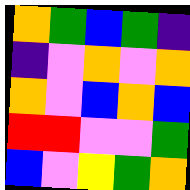[["orange", "green", "blue", "green", "indigo"], ["indigo", "violet", "orange", "violet", "orange"], ["orange", "violet", "blue", "orange", "blue"], ["red", "red", "violet", "violet", "green"], ["blue", "violet", "yellow", "green", "orange"]]